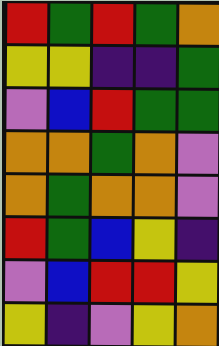[["red", "green", "red", "green", "orange"], ["yellow", "yellow", "indigo", "indigo", "green"], ["violet", "blue", "red", "green", "green"], ["orange", "orange", "green", "orange", "violet"], ["orange", "green", "orange", "orange", "violet"], ["red", "green", "blue", "yellow", "indigo"], ["violet", "blue", "red", "red", "yellow"], ["yellow", "indigo", "violet", "yellow", "orange"]]